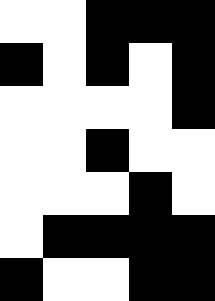[["white", "white", "black", "black", "black"], ["black", "white", "black", "white", "black"], ["white", "white", "white", "white", "black"], ["white", "white", "black", "white", "white"], ["white", "white", "white", "black", "white"], ["white", "black", "black", "black", "black"], ["black", "white", "white", "black", "black"]]